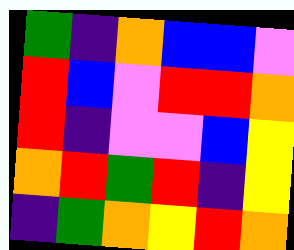[["green", "indigo", "orange", "blue", "blue", "violet"], ["red", "blue", "violet", "red", "red", "orange"], ["red", "indigo", "violet", "violet", "blue", "yellow"], ["orange", "red", "green", "red", "indigo", "yellow"], ["indigo", "green", "orange", "yellow", "red", "orange"]]